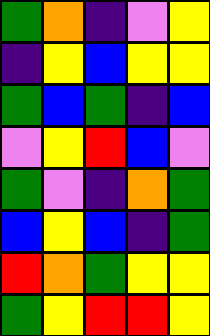[["green", "orange", "indigo", "violet", "yellow"], ["indigo", "yellow", "blue", "yellow", "yellow"], ["green", "blue", "green", "indigo", "blue"], ["violet", "yellow", "red", "blue", "violet"], ["green", "violet", "indigo", "orange", "green"], ["blue", "yellow", "blue", "indigo", "green"], ["red", "orange", "green", "yellow", "yellow"], ["green", "yellow", "red", "red", "yellow"]]